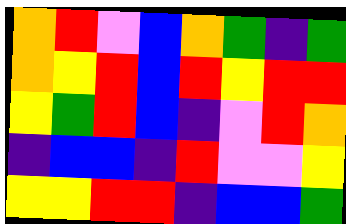[["orange", "red", "violet", "blue", "orange", "green", "indigo", "green"], ["orange", "yellow", "red", "blue", "red", "yellow", "red", "red"], ["yellow", "green", "red", "blue", "indigo", "violet", "red", "orange"], ["indigo", "blue", "blue", "indigo", "red", "violet", "violet", "yellow"], ["yellow", "yellow", "red", "red", "indigo", "blue", "blue", "green"]]